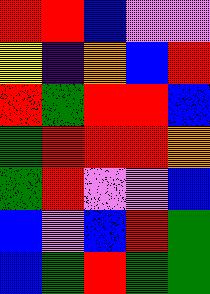[["red", "red", "blue", "violet", "violet"], ["yellow", "indigo", "orange", "blue", "red"], ["red", "green", "red", "red", "blue"], ["green", "red", "red", "red", "orange"], ["green", "red", "violet", "violet", "blue"], ["blue", "violet", "blue", "red", "green"], ["blue", "green", "red", "green", "green"]]